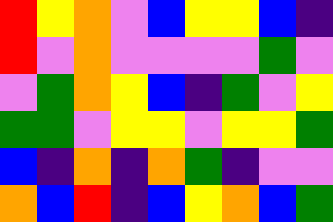[["red", "yellow", "orange", "violet", "blue", "yellow", "yellow", "blue", "indigo"], ["red", "violet", "orange", "violet", "violet", "violet", "violet", "green", "violet"], ["violet", "green", "orange", "yellow", "blue", "indigo", "green", "violet", "yellow"], ["green", "green", "violet", "yellow", "yellow", "violet", "yellow", "yellow", "green"], ["blue", "indigo", "orange", "indigo", "orange", "green", "indigo", "violet", "violet"], ["orange", "blue", "red", "indigo", "blue", "yellow", "orange", "blue", "green"]]